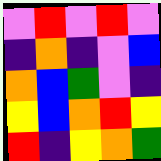[["violet", "red", "violet", "red", "violet"], ["indigo", "orange", "indigo", "violet", "blue"], ["orange", "blue", "green", "violet", "indigo"], ["yellow", "blue", "orange", "red", "yellow"], ["red", "indigo", "yellow", "orange", "green"]]